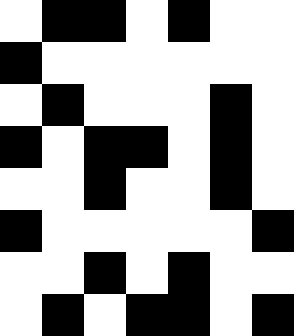[["white", "black", "black", "white", "black", "white", "white"], ["black", "white", "white", "white", "white", "white", "white"], ["white", "black", "white", "white", "white", "black", "white"], ["black", "white", "black", "black", "white", "black", "white"], ["white", "white", "black", "white", "white", "black", "white"], ["black", "white", "white", "white", "white", "white", "black"], ["white", "white", "black", "white", "black", "white", "white"], ["white", "black", "white", "black", "black", "white", "black"]]